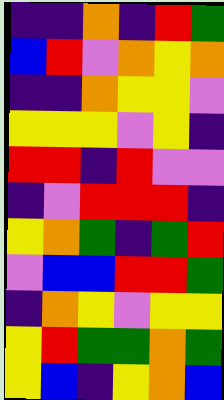[["indigo", "indigo", "orange", "indigo", "red", "green"], ["blue", "red", "violet", "orange", "yellow", "orange"], ["indigo", "indigo", "orange", "yellow", "yellow", "violet"], ["yellow", "yellow", "yellow", "violet", "yellow", "indigo"], ["red", "red", "indigo", "red", "violet", "violet"], ["indigo", "violet", "red", "red", "red", "indigo"], ["yellow", "orange", "green", "indigo", "green", "red"], ["violet", "blue", "blue", "red", "red", "green"], ["indigo", "orange", "yellow", "violet", "yellow", "yellow"], ["yellow", "red", "green", "green", "orange", "green"], ["yellow", "blue", "indigo", "yellow", "orange", "blue"]]